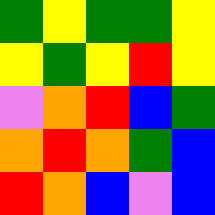[["green", "yellow", "green", "green", "yellow"], ["yellow", "green", "yellow", "red", "yellow"], ["violet", "orange", "red", "blue", "green"], ["orange", "red", "orange", "green", "blue"], ["red", "orange", "blue", "violet", "blue"]]